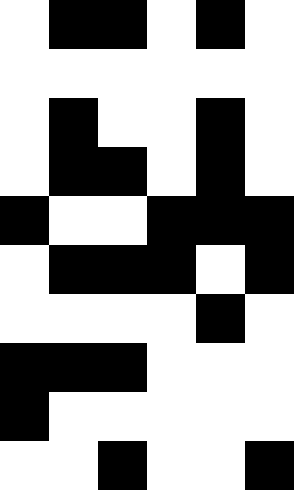[["white", "black", "black", "white", "black", "white"], ["white", "white", "white", "white", "white", "white"], ["white", "black", "white", "white", "black", "white"], ["white", "black", "black", "white", "black", "white"], ["black", "white", "white", "black", "black", "black"], ["white", "black", "black", "black", "white", "black"], ["white", "white", "white", "white", "black", "white"], ["black", "black", "black", "white", "white", "white"], ["black", "white", "white", "white", "white", "white"], ["white", "white", "black", "white", "white", "black"]]